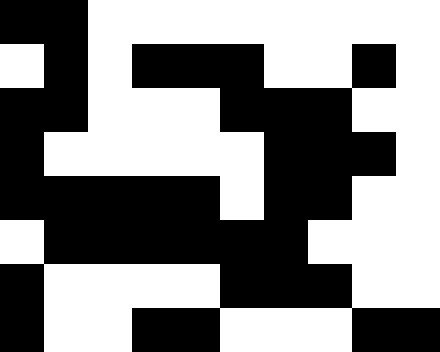[["black", "black", "white", "white", "white", "white", "white", "white", "white", "white"], ["white", "black", "white", "black", "black", "black", "white", "white", "black", "white"], ["black", "black", "white", "white", "white", "black", "black", "black", "white", "white"], ["black", "white", "white", "white", "white", "white", "black", "black", "black", "white"], ["black", "black", "black", "black", "black", "white", "black", "black", "white", "white"], ["white", "black", "black", "black", "black", "black", "black", "white", "white", "white"], ["black", "white", "white", "white", "white", "black", "black", "black", "white", "white"], ["black", "white", "white", "black", "black", "white", "white", "white", "black", "black"]]